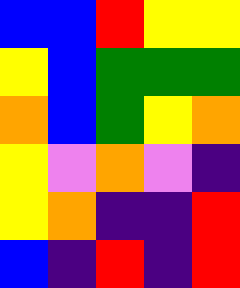[["blue", "blue", "red", "yellow", "yellow"], ["yellow", "blue", "green", "green", "green"], ["orange", "blue", "green", "yellow", "orange"], ["yellow", "violet", "orange", "violet", "indigo"], ["yellow", "orange", "indigo", "indigo", "red"], ["blue", "indigo", "red", "indigo", "red"]]